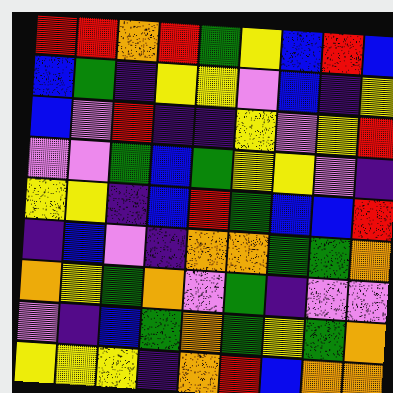[["red", "red", "orange", "red", "green", "yellow", "blue", "red", "blue"], ["blue", "green", "indigo", "yellow", "yellow", "violet", "blue", "indigo", "yellow"], ["blue", "violet", "red", "indigo", "indigo", "yellow", "violet", "yellow", "red"], ["violet", "violet", "green", "blue", "green", "yellow", "yellow", "violet", "indigo"], ["yellow", "yellow", "indigo", "blue", "red", "green", "blue", "blue", "red"], ["indigo", "blue", "violet", "indigo", "orange", "orange", "green", "green", "orange"], ["orange", "yellow", "green", "orange", "violet", "green", "indigo", "violet", "violet"], ["violet", "indigo", "blue", "green", "orange", "green", "yellow", "green", "orange"], ["yellow", "yellow", "yellow", "indigo", "orange", "red", "blue", "orange", "orange"]]